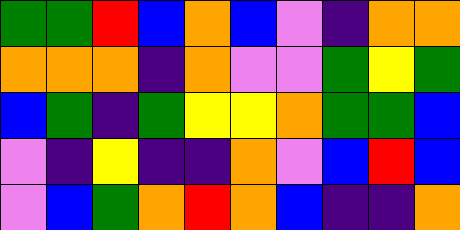[["green", "green", "red", "blue", "orange", "blue", "violet", "indigo", "orange", "orange"], ["orange", "orange", "orange", "indigo", "orange", "violet", "violet", "green", "yellow", "green"], ["blue", "green", "indigo", "green", "yellow", "yellow", "orange", "green", "green", "blue"], ["violet", "indigo", "yellow", "indigo", "indigo", "orange", "violet", "blue", "red", "blue"], ["violet", "blue", "green", "orange", "red", "orange", "blue", "indigo", "indigo", "orange"]]